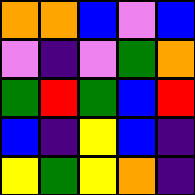[["orange", "orange", "blue", "violet", "blue"], ["violet", "indigo", "violet", "green", "orange"], ["green", "red", "green", "blue", "red"], ["blue", "indigo", "yellow", "blue", "indigo"], ["yellow", "green", "yellow", "orange", "indigo"]]